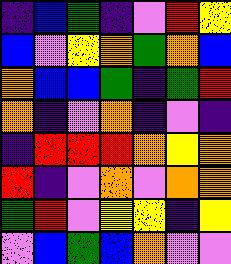[["indigo", "blue", "green", "indigo", "violet", "red", "yellow"], ["blue", "violet", "yellow", "orange", "green", "orange", "blue"], ["orange", "blue", "blue", "green", "indigo", "green", "red"], ["orange", "indigo", "violet", "orange", "indigo", "violet", "indigo"], ["indigo", "red", "red", "red", "orange", "yellow", "orange"], ["red", "indigo", "violet", "orange", "violet", "orange", "orange"], ["green", "red", "violet", "yellow", "yellow", "indigo", "yellow"], ["violet", "blue", "green", "blue", "orange", "violet", "violet"]]